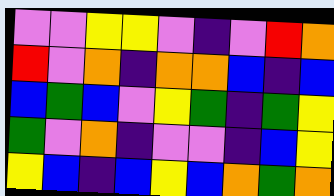[["violet", "violet", "yellow", "yellow", "violet", "indigo", "violet", "red", "orange"], ["red", "violet", "orange", "indigo", "orange", "orange", "blue", "indigo", "blue"], ["blue", "green", "blue", "violet", "yellow", "green", "indigo", "green", "yellow"], ["green", "violet", "orange", "indigo", "violet", "violet", "indigo", "blue", "yellow"], ["yellow", "blue", "indigo", "blue", "yellow", "blue", "orange", "green", "orange"]]